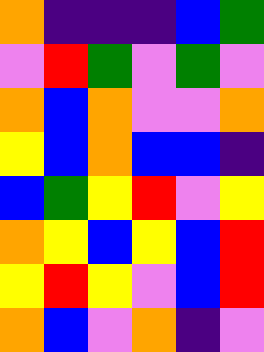[["orange", "indigo", "indigo", "indigo", "blue", "green"], ["violet", "red", "green", "violet", "green", "violet"], ["orange", "blue", "orange", "violet", "violet", "orange"], ["yellow", "blue", "orange", "blue", "blue", "indigo"], ["blue", "green", "yellow", "red", "violet", "yellow"], ["orange", "yellow", "blue", "yellow", "blue", "red"], ["yellow", "red", "yellow", "violet", "blue", "red"], ["orange", "blue", "violet", "orange", "indigo", "violet"]]